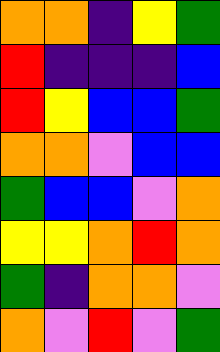[["orange", "orange", "indigo", "yellow", "green"], ["red", "indigo", "indigo", "indigo", "blue"], ["red", "yellow", "blue", "blue", "green"], ["orange", "orange", "violet", "blue", "blue"], ["green", "blue", "blue", "violet", "orange"], ["yellow", "yellow", "orange", "red", "orange"], ["green", "indigo", "orange", "orange", "violet"], ["orange", "violet", "red", "violet", "green"]]